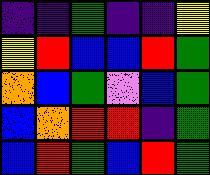[["indigo", "indigo", "green", "indigo", "indigo", "yellow"], ["yellow", "red", "blue", "blue", "red", "green"], ["orange", "blue", "green", "violet", "blue", "green"], ["blue", "orange", "red", "red", "indigo", "green"], ["blue", "red", "green", "blue", "red", "green"]]